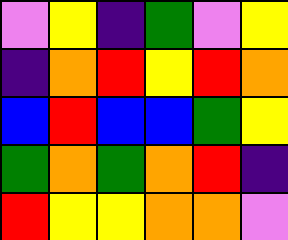[["violet", "yellow", "indigo", "green", "violet", "yellow"], ["indigo", "orange", "red", "yellow", "red", "orange"], ["blue", "red", "blue", "blue", "green", "yellow"], ["green", "orange", "green", "orange", "red", "indigo"], ["red", "yellow", "yellow", "orange", "orange", "violet"]]